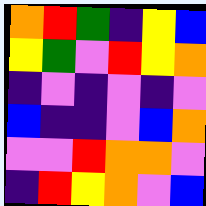[["orange", "red", "green", "indigo", "yellow", "blue"], ["yellow", "green", "violet", "red", "yellow", "orange"], ["indigo", "violet", "indigo", "violet", "indigo", "violet"], ["blue", "indigo", "indigo", "violet", "blue", "orange"], ["violet", "violet", "red", "orange", "orange", "violet"], ["indigo", "red", "yellow", "orange", "violet", "blue"]]